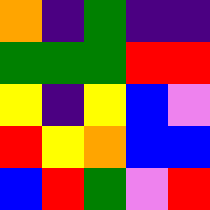[["orange", "indigo", "green", "indigo", "indigo"], ["green", "green", "green", "red", "red"], ["yellow", "indigo", "yellow", "blue", "violet"], ["red", "yellow", "orange", "blue", "blue"], ["blue", "red", "green", "violet", "red"]]